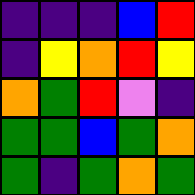[["indigo", "indigo", "indigo", "blue", "red"], ["indigo", "yellow", "orange", "red", "yellow"], ["orange", "green", "red", "violet", "indigo"], ["green", "green", "blue", "green", "orange"], ["green", "indigo", "green", "orange", "green"]]